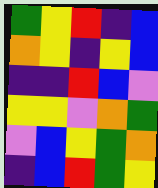[["green", "yellow", "red", "indigo", "blue"], ["orange", "yellow", "indigo", "yellow", "blue"], ["indigo", "indigo", "red", "blue", "violet"], ["yellow", "yellow", "violet", "orange", "green"], ["violet", "blue", "yellow", "green", "orange"], ["indigo", "blue", "red", "green", "yellow"]]